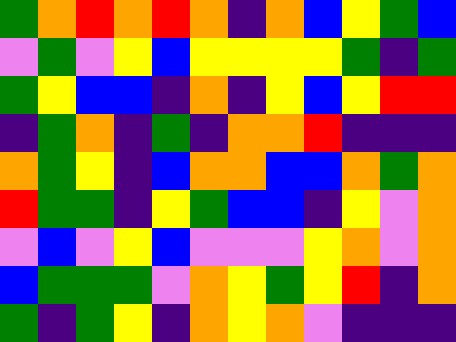[["green", "orange", "red", "orange", "red", "orange", "indigo", "orange", "blue", "yellow", "green", "blue"], ["violet", "green", "violet", "yellow", "blue", "yellow", "yellow", "yellow", "yellow", "green", "indigo", "green"], ["green", "yellow", "blue", "blue", "indigo", "orange", "indigo", "yellow", "blue", "yellow", "red", "red"], ["indigo", "green", "orange", "indigo", "green", "indigo", "orange", "orange", "red", "indigo", "indigo", "indigo"], ["orange", "green", "yellow", "indigo", "blue", "orange", "orange", "blue", "blue", "orange", "green", "orange"], ["red", "green", "green", "indigo", "yellow", "green", "blue", "blue", "indigo", "yellow", "violet", "orange"], ["violet", "blue", "violet", "yellow", "blue", "violet", "violet", "violet", "yellow", "orange", "violet", "orange"], ["blue", "green", "green", "green", "violet", "orange", "yellow", "green", "yellow", "red", "indigo", "orange"], ["green", "indigo", "green", "yellow", "indigo", "orange", "yellow", "orange", "violet", "indigo", "indigo", "indigo"]]